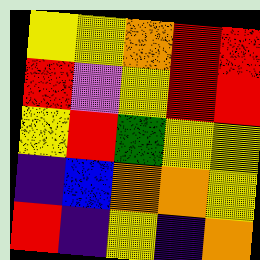[["yellow", "yellow", "orange", "red", "red"], ["red", "violet", "yellow", "red", "red"], ["yellow", "red", "green", "yellow", "yellow"], ["indigo", "blue", "orange", "orange", "yellow"], ["red", "indigo", "yellow", "indigo", "orange"]]